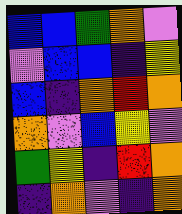[["blue", "blue", "green", "orange", "violet"], ["violet", "blue", "blue", "indigo", "yellow"], ["blue", "indigo", "orange", "red", "orange"], ["orange", "violet", "blue", "yellow", "violet"], ["green", "yellow", "indigo", "red", "orange"], ["indigo", "orange", "violet", "indigo", "orange"]]